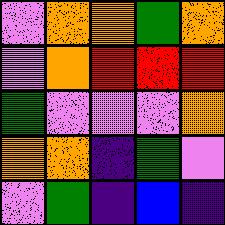[["violet", "orange", "orange", "green", "orange"], ["violet", "orange", "red", "red", "red"], ["green", "violet", "violet", "violet", "orange"], ["orange", "orange", "indigo", "green", "violet"], ["violet", "green", "indigo", "blue", "indigo"]]